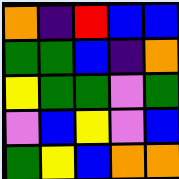[["orange", "indigo", "red", "blue", "blue"], ["green", "green", "blue", "indigo", "orange"], ["yellow", "green", "green", "violet", "green"], ["violet", "blue", "yellow", "violet", "blue"], ["green", "yellow", "blue", "orange", "orange"]]